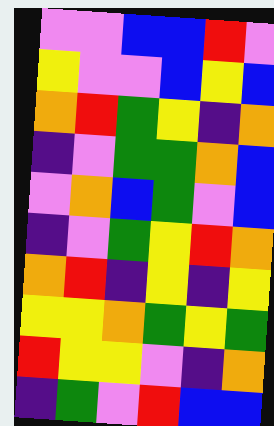[["violet", "violet", "blue", "blue", "red", "violet"], ["yellow", "violet", "violet", "blue", "yellow", "blue"], ["orange", "red", "green", "yellow", "indigo", "orange"], ["indigo", "violet", "green", "green", "orange", "blue"], ["violet", "orange", "blue", "green", "violet", "blue"], ["indigo", "violet", "green", "yellow", "red", "orange"], ["orange", "red", "indigo", "yellow", "indigo", "yellow"], ["yellow", "yellow", "orange", "green", "yellow", "green"], ["red", "yellow", "yellow", "violet", "indigo", "orange"], ["indigo", "green", "violet", "red", "blue", "blue"]]